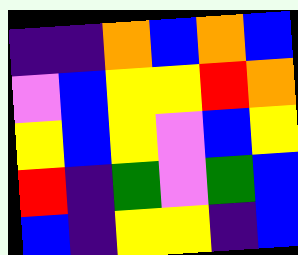[["indigo", "indigo", "orange", "blue", "orange", "blue"], ["violet", "blue", "yellow", "yellow", "red", "orange"], ["yellow", "blue", "yellow", "violet", "blue", "yellow"], ["red", "indigo", "green", "violet", "green", "blue"], ["blue", "indigo", "yellow", "yellow", "indigo", "blue"]]